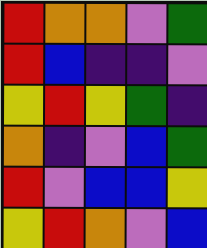[["red", "orange", "orange", "violet", "green"], ["red", "blue", "indigo", "indigo", "violet"], ["yellow", "red", "yellow", "green", "indigo"], ["orange", "indigo", "violet", "blue", "green"], ["red", "violet", "blue", "blue", "yellow"], ["yellow", "red", "orange", "violet", "blue"]]